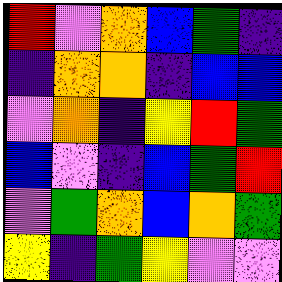[["red", "violet", "orange", "blue", "green", "indigo"], ["indigo", "orange", "orange", "indigo", "blue", "blue"], ["violet", "orange", "indigo", "yellow", "red", "green"], ["blue", "violet", "indigo", "blue", "green", "red"], ["violet", "green", "orange", "blue", "orange", "green"], ["yellow", "indigo", "green", "yellow", "violet", "violet"]]